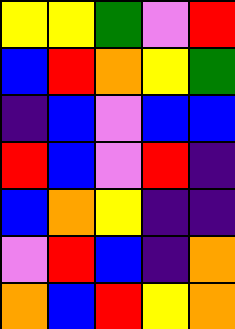[["yellow", "yellow", "green", "violet", "red"], ["blue", "red", "orange", "yellow", "green"], ["indigo", "blue", "violet", "blue", "blue"], ["red", "blue", "violet", "red", "indigo"], ["blue", "orange", "yellow", "indigo", "indigo"], ["violet", "red", "blue", "indigo", "orange"], ["orange", "blue", "red", "yellow", "orange"]]